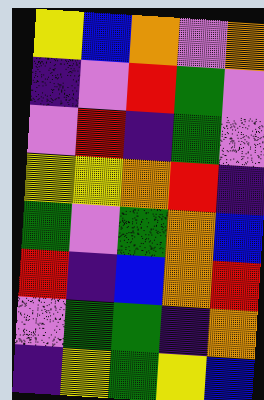[["yellow", "blue", "orange", "violet", "orange"], ["indigo", "violet", "red", "green", "violet"], ["violet", "red", "indigo", "green", "violet"], ["yellow", "yellow", "orange", "red", "indigo"], ["green", "violet", "green", "orange", "blue"], ["red", "indigo", "blue", "orange", "red"], ["violet", "green", "green", "indigo", "orange"], ["indigo", "yellow", "green", "yellow", "blue"]]